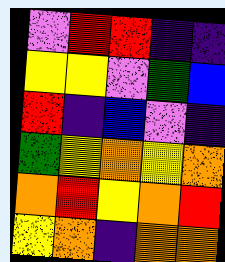[["violet", "red", "red", "indigo", "indigo"], ["yellow", "yellow", "violet", "green", "blue"], ["red", "indigo", "blue", "violet", "indigo"], ["green", "yellow", "orange", "yellow", "orange"], ["orange", "red", "yellow", "orange", "red"], ["yellow", "orange", "indigo", "orange", "orange"]]